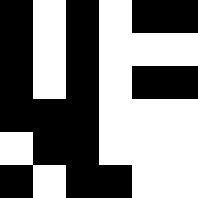[["black", "white", "black", "white", "black", "black"], ["black", "white", "black", "white", "white", "white"], ["black", "white", "black", "white", "black", "black"], ["black", "black", "black", "white", "white", "white"], ["white", "black", "black", "white", "white", "white"], ["black", "white", "black", "black", "white", "white"]]